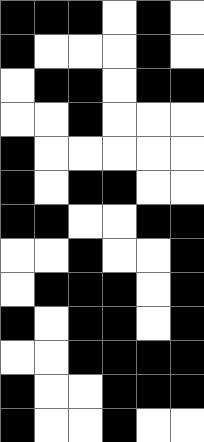[["black", "black", "black", "white", "black", "white"], ["black", "white", "white", "white", "black", "white"], ["white", "black", "black", "white", "black", "black"], ["white", "white", "black", "white", "white", "white"], ["black", "white", "white", "white", "white", "white"], ["black", "white", "black", "black", "white", "white"], ["black", "black", "white", "white", "black", "black"], ["white", "white", "black", "white", "white", "black"], ["white", "black", "black", "black", "white", "black"], ["black", "white", "black", "black", "white", "black"], ["white", "white", "black", "black", "black", "black"], ["black", "white", "white", "black", "black", "black"], ["black", "white", "white", "black", "white", "white"]]